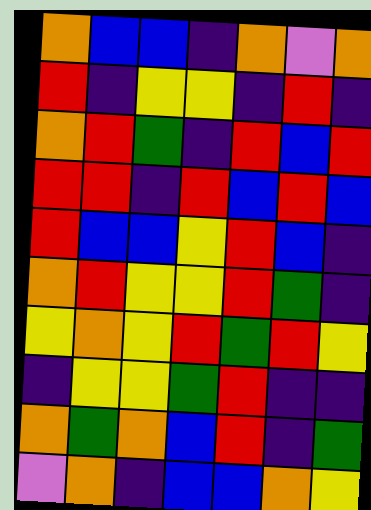[["orange", "blue", "blue", "indigo", "orange", "violet", "orange"], ["red", "indigo", "yellow", "yellow", "indigo", "red", "indigo"], ["orange", "red", "green", "indigo", "red", "blue", "red"], ["red", "red", "indigo", "red", "blue", "red", "blue"], ["red", "blue", "blue", "yellow", "red", "blue", "indigo"], ["orange", "red", "yellow", "yellow", "red", "green", "indigo"], ["yellow", "orange", "yellow", "red", "green", "red", "yellow"], ["indigo", "yellow", "yellow", "green", "red", "indigo", "indigo"], ["orange", "green", "orange", "blue", "red", "indigo", "green"], ["violet", "orange", "indigo", "blue", "blue", "orange", "yellow"]]